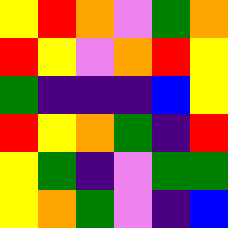[["yellow", "red", "orange", "violet", "green", "orange"], ["red", "yellow", "violet", "orange", "red", "yellow"], ["green", "indigo", "indigo", "indigo", "blue", "yellow"], ["red", "yellow", "orange", "green", "indigo", "red"], ["yellow", "green", "indigo", "violet", "green", "green"], ["yellow", "orange", "green", "violet", "indigo", "blue"]]